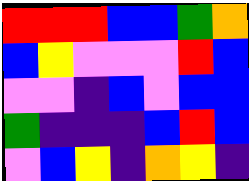[["red", "red", "red", "blue", "blue", "green", "orange"], ["blue", "yellow", "violet", "violet", "violet", "red", "blue"], ["violet", "violet", "indigo", "blue", "violet", "blue", "blue"], ["green", "indigo", "indigo", "indigo", "blue", "red", "blue"], ["violet", "blue", "yellow", "indigo", "orange", "yellow", "indigo"]]